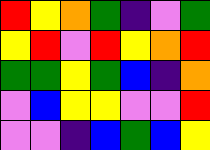[["red", "yellow", "orange", "green", "indigo", "violet", "green"], ["yellow", "red", "violet", "red", "yellow", "orange", "red"], ["green", "green", "yellow", "green", "blue", "indigo", "orange"], ["violet", "blue", "yellow", "yellow", "violet", "violet", "red"], ["violet", "violet", "indigo", "blue", "green", "blue", "yellow"]]